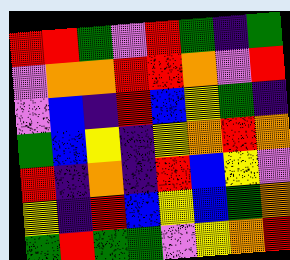[["red", "red", "green", "violet", "red", "green", "indigo", "green"], ["violet", "orange", "orange", "red", "red", "orange", "violet", "red"], ["violet", "blue", "indigo", "red", "blue", "yellow", "green", "indigo"], ["green", "blue", "yellow", "indigo", "yellow", "orange", "red", "orange"], ["red", "indigo", "orange", "indigo", "red", "blue", "yellow", "violet"], ["yellow", "indigo", "red", "blue", "yellow", "blue", "green", "orange"], ["green", "red", "green", "green", "violet", "yellow", "orange", "red"]]